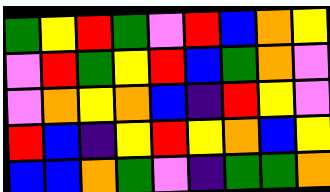[["green", "yellow", "red", "green", "violet", "red", "blue", "orange", "yellow"], ["violet", "red", "green", "yellow", "red", "blue", "green", "orange", "violet"], ["violet", "orange", "yellow", "orange", "blue", "indigo", "red", "yellow", "violet"], ["red", "blue", "indigo", "yellow", "red", "yellow", "orange", "blue", "yellow"], ["blue", "blue", "orange", "green", "violet", "indigo", "green", "green", "orange"]]